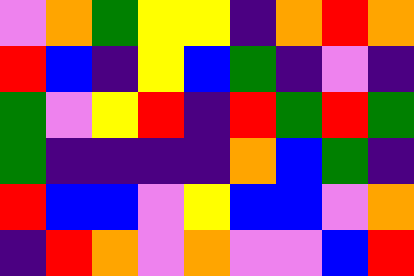[["violet", "orange", "green", "yellow", "yellow", "indigo", "orange", "red", "orange"], ["red", "blue", "indigo", "yellow", "blue", "green", "indigo", "violet", "indigo"], ["green", "violet", "yellow", "red", "indigo", "red", "green", "red", "green"], ["green", "indigo", "indigo", "indigo", "indigo", "orange", "blue", "green", "indigo"], ["red", "blue", "blue", "violet", "yellow", "blue", "blue", "violet", "orange"], ["indigo", "red", "orange", "violet", "orange", "violet", "violet", "blue", "red"]]